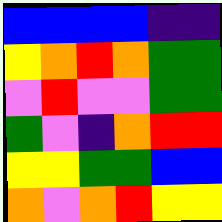[["blue", "blue", "blue", "blue", "indigo", "indigo"], ["yellow", "orange", "red", "orange", "green", "green"], ["violet", "red", "violet", "violet", "green", "green"], ["green", "violet", "indigo", "orange", "red", "red"], ["yellow", "yellow", "green", "green", "blue", "blue"], ["orange", "violet", "orange", "red", "yellow", "yellow"]]